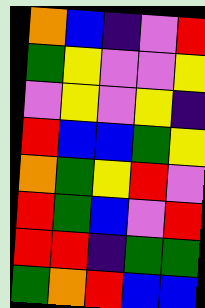[["orange", "blue", "indigo", "violet", "red"], ["green", "yellow", "violet", "violet", "yellow"], ["violet", "yellow", "violet", "yellow", "indigo"], ["red", "blue", "blue", "green", "yellow"], ["orange", "green", "yellow", "red", "violet"], ["red", "green", "blue", "violet", "red"], ["red", "red", "indigo", "green", "green"], ["green", "orange", "red", "blue", "blue"]]